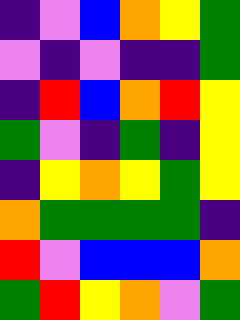[["indigo", "violet", "blue", "orange", "yellow", "green"], ["violet", "indigo", "violet", "indigo", "indigo", "green"], ["indigo", "red", "blue", "orange", "red", "yellow"], ["green", "violet", "indigo", "green", "indigo", "yellow"], ["indigo", "yellow", "orange", "yellow", "green", "yellow"], ["orange", "green", "green", "green", "green", "indigo"], ["red", "violet", "blue", "blue", "blue", "orange"], ["green", "red", "yellow", "orange", "violet", "green"]]